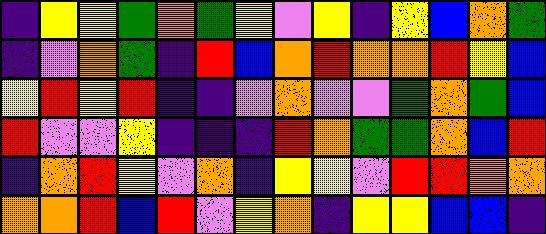[["indigo", "yellow", "yellow", "green", "orange", "green", "yellow", "violet", "yellow", "indigo", "yellow", "blue", "orange", "green"], ["indigo", "violet", "orange", "green", "indigo", "red", "blue", "orange", "red", "orange", "orange", "red", "yellow", "blue"], ["yellow", "red", "yellow", "red", "indigo", "indigo", "violet", "orange", "violet", "violet", "green", "orange", "green", "blue"], ["red", "violet", "violet", "yellow", "indigo", "indigo", "indigo", "red", "orange", "green", "green", "orange", "blue", "red"], ["indigo", "orange", "red", "yellow", "violet", "orange", "indigo", "yellow", "yellow", "violet", "red", "red", "orange", "orange"], ["orange", "orange", "red", "blue", "red", "violet", "yellow", "orange", "indigo", "yellow", "yellow", "blue", "blue", "indigo"]]